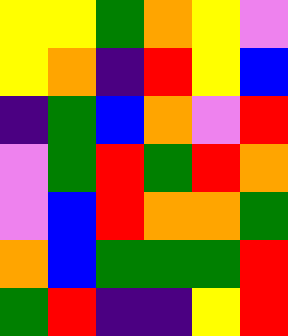[["yellow", "yellow", "green", "orange", "yellow", "violet"], ["yellow", "orange", "indigo", "red", "yellow", "blue"], ["indigo", "green", "blue", "orange", "violet", "red"], ["violet", "green", "red", "green", "red", "orange"], ["violet", "blue", "red", "orange", "orange", "green"], ["orange", "blue", "green", "green", "green", "red"], ["green", "red", "indigo", "indigo", "yellow", "red"]]